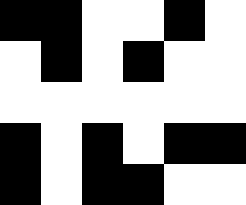[["black", "black", "white", "white", "black", "white"], ["white", "black", "white", "black", "white", "white"], ["white", "white", "white", "white", "white", "white"], ["black", "white", "black", "white", "black", "black"], ["black", "white", "black", "black", "white", "white"]]